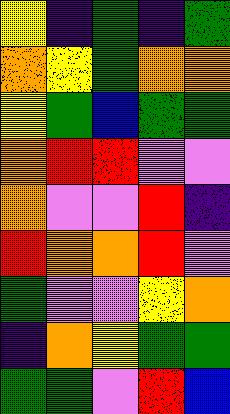[["yellow", "indigo", "green", "indigo", "green"], ["orange", "yellow", "green", "orange", "orange"], ["yellow", "green", "blue", "green", "green"], ["orange", "red", "red", "violet", "violet"], ["orange", "violet", "violet", "red", "indigo"], ["red", "orange", "orange", "red", "violet"], ["green", "violet", "violet", "yellow", "orange"], ["indigo", "orange", "yellow", "green", "green"], ["green", "green", "violet", "red", "blue"]]